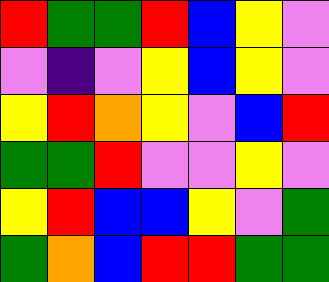[["red", "green", "green", "red", "blue", "yellow", "violet"], ["violet", "indigo", "violet", "yellow", "blue", "yellow", "violet"], ["yellow", "red", "orange", "yellow", "violet", "blue", "red"], ["green", "green", "red", "violet", "violet", "yellow", "violet"], ["yellow", "red", "blue", "blue", "yellow", "violet", "green"], ["green", "orange", "blue", "red", "red", "green", "green"]]